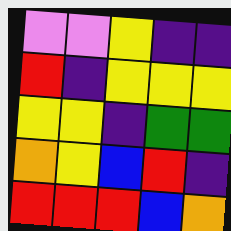[["violet", "violet", "yellow", "indigo", "indigo"], ["red", "indigo", "yellow", "yellow", "yellow"], ["yellow", "yellow", "indigo", "green", "green"], ["orange", "yellow", "blue", "red", "indigo"], ["red", "red", "red", "blue", "orange"]]